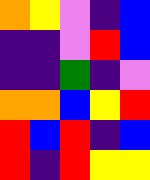[["orange", "yellow", "violet", "indigo", "blue"], ["indigo", "indigo", "violet", "red", "blue"], ["indigo", "indigo", "green", "indigo", "violet"], ["orange", "orange", "blue", "yellow", "red"], ["red", "blue", "red", "indigo", "blue"], ["red", "indigo", "red", "yellow", "yellow"]]